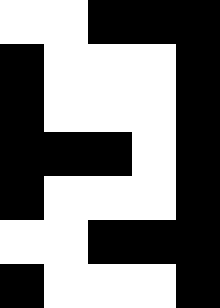[["white", "white", "black", "black", "black"], ["black", "white", "white", "white", "black"], ["black", "white", "white", "white", "black"], ["black", "black", "black", "white", "black"], ["black", "white", "white", "white", "black"], ["white", "white", "black", "black", "black"], ["black", "white", "white", "white", "black"]]